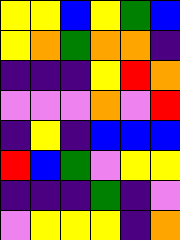[["yellow", "yellow", "blue", "yellow", "green", "blue"], ["yellow", "orange", "green", "orange", "orange", "indigo"], ["indigo", "indigo", "indigo", "yellow", "red", "orange"], ["violet", "violet", "violet", "orange", "violet", "red"], ["indigo", "yellow", "indigo", "blue", "blue", "blue"], ["red", "blue", "green", "violet", "yellow", "yellow"], ["indigo", "indigo", "indigo", "green", "indigo", "violet"], ["violet", "yellow", "yellow", "yellow", "indigo", "orange"]]